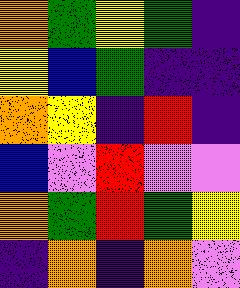[["orange", "green", "yellow", "green", "indigo"], ["yellow", "blue", "green", "indigo", "indigo"], ["orange", "yellow", "indigo", "red", "indigo"], ["blue", "violet", "red", "violet", "violet"], ["orange", "green", "red", "green", "yellow"], ["indigo", "orange", "indigo", "orange", "violet"]]